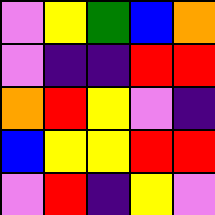[["violet", "yellow", "green", "blue", "orange"], ["violet", "indigo", "indigo", "red", "red"], ["orange", "red", "yellow", "violet", "indigo"], ["blue", "yellow", "yellow", "red", "red"], ["violet", "red", "indigo", "yellow", "violet"]]